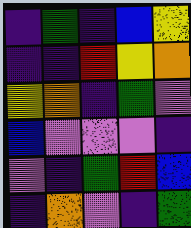[["indigo", "green", "indigo", "blue", "yellow"], ["indigo", "indigo", "red", "yellow", "orange"], ["yellow", "orange", "indigo", "green", "violet"], ["blue", "violet", "violet", "violet", "indigo"], ["violet", "indigo", "green", "red", "blue"], ["indigo", "orange", "violet", "indigo", "green"]]